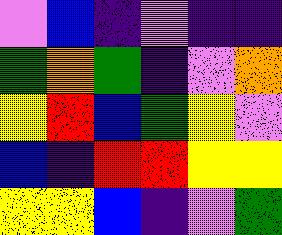[["violet", "blue", "indigo", "violet", "indigo", "indigo"], ["green", "orange", "green", "indigo", "violet", "orange"], ["yellow", "red", "blue", "green", "yellow", "violet"], ["blue", "indigo", "red", "red", "yellow", "yellow"], ["yellow", "yellow", "blue", "indigo", "violet", "green"]]